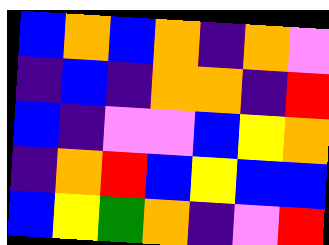[["blue", "orange", "blue", "orange", "indigo", "orange", "violet"], ["indigo", "blue", "indigo", "orange", "orange", "indigo", "red"], ["blue", "indigo", "violet", "violet", "blue", "yellow", "orange"], ["indigo", "orange", "red", "blue", "yellow", "blue", "blue"], ["blue", "yellow", "green", "orange", "indigo", "violet", "red"]]